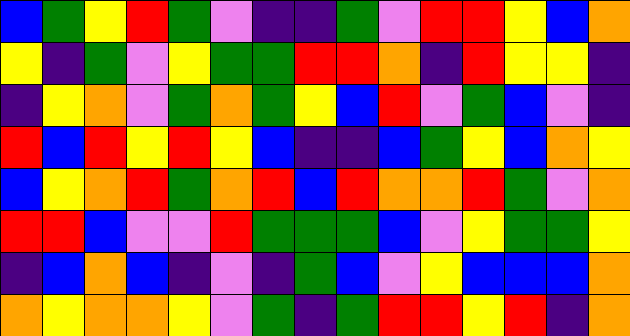[["blue", "green", "yellow", "red", "green", "violet", "indigo", "indigo", "green", "violet", "red", "red", "yellow", "blue", "orange"], ["yellow", "indigo", "green", "violet", "yellow", "green", "green", "red", "red", "orange", "indigo", "red", "yellow", "yellow", "indigo"], ["indigo", "yellow", "orange", "violet", "green", "orange", "green", "yellow", "blue", "red", "violet", "green", "blue", "violet", "indigo"], ["red", "blue", "red", "yellow", "red", "yellow", "blue", "indigo", "indigo", "blue", "green", "yellow", "blue", "orange", "yellow"], ["blue", "yellow", "orange", "red", "green", "orange", "red", "blue", "red", "orange", "orange", "red", "green", "violet", "orange"], ["red", "red", "blue", "violet", "violet", "red", "green", "green", "green", "blue", "violet", "yellow", "green", "green", "yellow"], ["indigo", "blue", "orange", "blue", "indigo", "violet", "indigo", "green", "blue", "violet", "yellow", "blue", "blue", "blue", "orange"], ["orange", "yellow", "orange", "orange", "yellow", "violet", "green", "indigo", "green", "red", "red", "yellow", "red", "indigo", "orange"]]